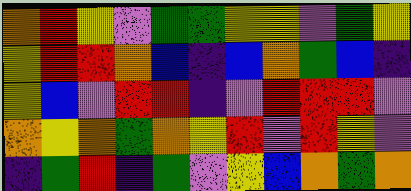[["orange", "red", "yellow", "violet", "green", "green", "yellow", "yellow", "violet", "green", "yellow"], ["yellow", "red", "red", "orange", "blue", "indigo", "blue", "orange", "green", "blue", "indigo"], ["yellow", "blue", "violet", "red", "red", "indigo", "violet", "red", "red", "red", "violet"], ["orange", "yellow", "orange", "green", "orange", "yellow", "red", "violet", "red", "yellow", "violet"], ["indigo", "green", "red", "indigo", "green", "violet", "yellow", "blue", "orange", "green", "orange"]]